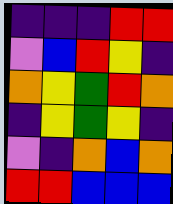[["indigo", "indigo", "indigo", "red", "red"], ["violet", "blue", "red", "yellow", "indigo"], ["orange", "yellow", "green", "red", "orange"], ["indigo", "yellow", "green", "yellow", "indigo"], ["violet", "indigo", "orange", "blue", "orange"], ["red", "red", "blue", "blue", "blue"]]